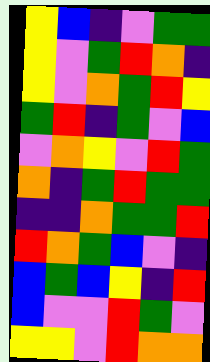[["yellow", "blue", "indigo", "violet", "green", "green"], ["yellow", "violet", "green", "red", "orange", "indigo"], ["yellow", "violet", "orange", "green", "red", "yellow"], ["green", "red", "indigo", "green", "violet", "blue"], ["violet", "orange", "yellow", "violet", "red", "green"], ["orange", "indigo", "green", "red", "green", "green"], ["indigo", "indigo", "orange", "green", "green", "red"], ["red", "orange", "green", "blue", "violet", "indigo"], ["blue", "green", "blue", "yellow", "indigo", "red"], ["blue", "violet", "violet", "red", "green", "violet"], ["yellow", "yellow", "violet", "red", "orange", "orange"]]